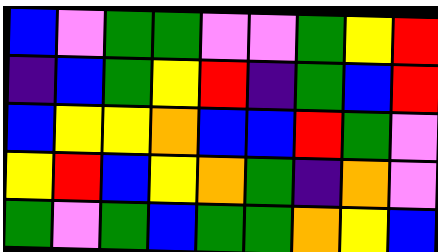[["blue", "violet", "green", "green", "violet", "violet", "green", "yellow", "red"], ["indigo", "blue", "green", "yellow", "red", "indigo", "green", "blue", "red"], ["blue", "yellow", "yellow", "orange", "blue", "blue", "red", "green", "violet"], ["yellow", "red", "blue", "yellow", "orange", "green", "indigo", "orange", "violet"], ["green", "violet", "green", "blue", "green", "green", "orange", "yellow", "blue"]]